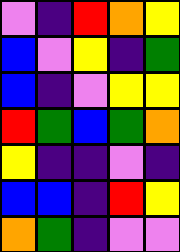[["violet", "indigo", "red", "orange", "yellow"], ["blue", "violet", "yellow", "indigo", "green"], ["blue", "indigo", "violet", "yellow", "yellow"], ["red", "green", "blue", "green", "orange"], ["yellow", "indigo", "indigo", "violet", "indigo"], ["blue", "blue", "indigo", "red", "yellow"], ["orange", "green", "indigo", "violet", "violet"]]